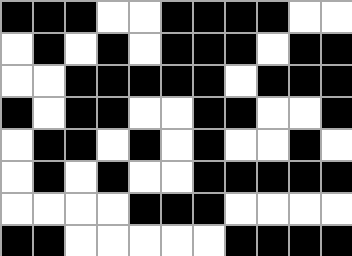[["black", "black", "black", "white", "white", "black", "black", "black", "black", "white", "white"], ["white", "black", "white", "black", "white", "black", "black", "black", "white", "black", "black"], ["white", "white", "black", "black", "black", "black", "black", "white", "black", "black", "black"], ["black", "white", "black", "black", "white", "white", "black", "black", "white", "white", "black"], ["white", "black", "black", "white", "black", "white", "black", "white", "white", "black", "white"], ["white", "black", "white", "black", "white", "white", "black", "black", "black", "black", "black"], ["white", "white", "white", "white", "black", "black", "black", "white", "white", "white", "white"], ["black", "black", "white", "white", "white", "white", "white", "black", "black", "black", "black"]]